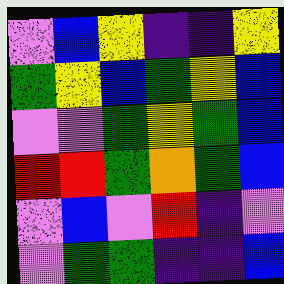[["violet", "blue", "yellow", "indigo", "indigo", "yellow"], ["green", "yellow", "blue", "green", "yellow", "blue"], ["violet", "violet", "green", "yellow", "green", "blue"], ["red", "red", "green", "orange", "green", "blue"], ["violet", "blue", "violet", "red", "indigo", "violet"], ["violet", "green", "green", "indigo", "indigo", "blue"]]